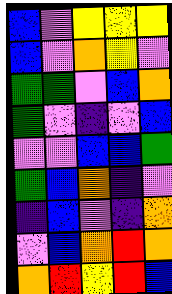[["blue", "violet", "yellow", "yellow", "yellow"], ["blue", "violet", "orange", "yellow", "violet"], ["green", "green", "violet", "blue", "orange"], ["green", "violet", "indigo", "violet", "blue"], ["violet", "violet", "blue", "blue", "green"], ["green", "blue", "orange", "indigo", "violet"], ["indigo", "blue", "violet", "indigo", "orange"], ["violet", "blue", "orange", "red", "orange"], ["orange", "red", "yellow", "red", "blue"]]